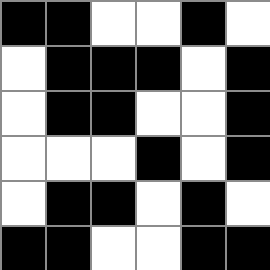[["black", "black", "white", "white", "black", "white"], ["white", "black", "black", "black", "white", "black"], ["white", "black", "black", "white", "white", "black"], ["white", "white", "white", "black", "white", "black"], ["white", "black", "black", "white", "black", "white"], ["black", "black", "white", "white", "black", "black"]]